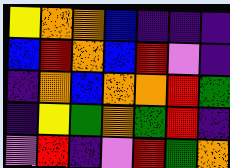[["yellow", "orange", "orange", "blue", "indigo", "indigo", "indigo"], ["blue", "red", "orange", "blue", "red", "violet", "indigo"], ["indigo", "orange", "blue", "orange", "orange", "red", "green"], ["indigo", "yellow", "green", "orange", "green", "red", "indigo"], ["violet", "red", "indigo", "violet", "red", "green", "orange"]]